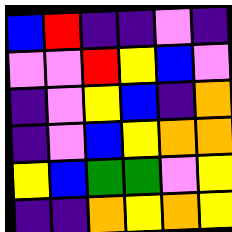[["blue", "red", "indigo", "indigo", "violet", "indigo"], ["violet", "violet", "red", "yellow", "blue", "violet"], ["indigo", "violet", "yellow", "blue", "indigo", "orange"], ["indigo", "violet", "blue", "yellow", "orange", "orange"], ["yellow", "blue", "green", "green", "violet", "yellow"], ["indigo", "indigo", "orange", "yellow", "orange", "yellow"]]